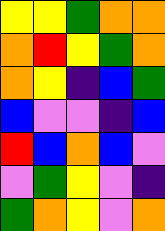[["yellow", "yellow", "green", "orange", "orange"], ["orange", "red", "yellow", "green", "orange"], ["orange", "yellow", "indigo", "blue", "green"], ["blue", "violet", "violet", "indigo", "blue"], ["red", "blue", "orange", "blue", "violet"], ["violet", "green", "yellow", "violet", "indigo"], ["green", "orange", "yellow", "violet", "orange"]]